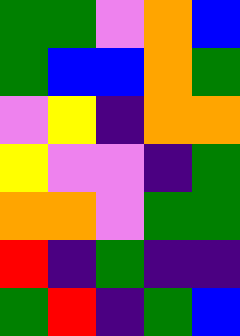[["green", "green", "violet", "orange", "blue"], ["green", "blue", "blue", "orange", "green"], ["violet", "yellow", "indigo", "orange", "orange"], ["yellow", "violet", "violet", "indigo", "green"], ["orange", "orange", "violet", "green", "green"], ["red", "indigo", "green", "indigo", "indigo"], ["green", "red", "indigo", "green", "blue"]]